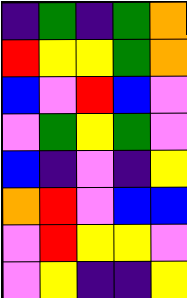[["indigo", "green", "indigo", "green", "orange"], ["red", "yellow", "yellow", "green", "orange"], ["blue", "violet", "red", "blue", "violet"], ["violet", "green", "yellow", "green", "violet"], ["blue", "indigo", "violet", "indigo", "yellow"], ["orange", "red", "violet", "blue", "blue"], ["violet", "red", "yellow", "yellow", "violet"], ["violet", "yellow", "indigo", "indigo", "yellow"]]